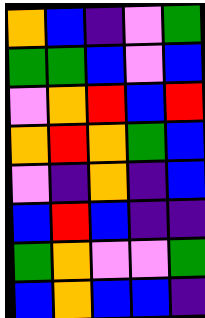[["orange", "blue", "indigo", "violet", "green"], ["green", "green", "blue", "violet", "blue"], ["violet", "orange", "red", "blue", "red"], ["orange", "red", "orange", "green", "blue"], ["violet", "indigo", "orange", "indigo", "blue"], ["blue", "red", "blue", "indigo", "indigo"], ["green", "orange", "violet", "violet", "green"], ["blue", "orange", "blue", "blue", "indigo"]]